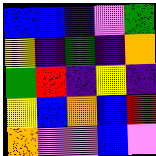[["blue", "blue", "indigo", "violet", "green"], ["yellow", "indigo", "green", "indigo", "orange"], ["green", "red", "indigo", "yellow", "indigo"], ["yellow", "blue", "orange", "blue", "red"], ["orange", "violet", "violet", "blue", "violet"]]